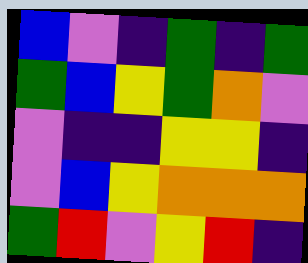[["blue", "violet", "indigo", "green", "indigo", "green"], ["green", "blue", "yellow", "green", "orange", "violet"], ["violet", "indigo", "indigo", "yellow", "yellow", "indigo"], ["violet", "blue", "yellow", "orange", "orange", "orange"], ["green", "red", "violet", "yellow", "red", "indigo"]]